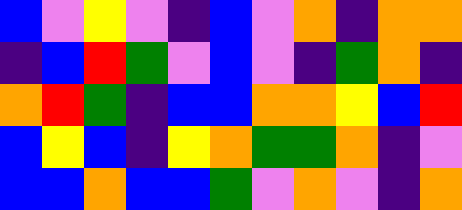[["blue", "violet", "yellow", "violet", "indigo", "blue", "violet", "orange", "indigo", "orange", "orange"], ["indigo", "blue", "red", "green", "violet", "blue", "violet", "indigo", "green", "orange", "indigo"], ["orange", "red", "green", "indigo", "blue", "blue", "orange", "orange", "yellow", "blue", "red"], ["blue", "yellow", "blue", "indigo", "yellow", "orange", "green", "green", "orange", "indigo", "violet"], ["blue", "blue", "orange", "blue", "blue", "green", "violet", "orange", "violet", "indigo", "orange"]]